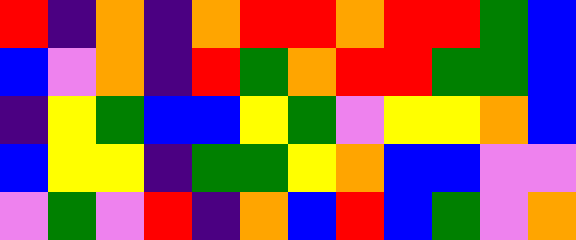[["red", "indigo", "orange", "indigo", "orange", "red", "red", "orange", "red", "red", "green", "blue"], ["blue", "violet", "orange", "indigo", "red", "green", "orange", "red", "red", "green", "green", "blue"], ["indigo", "yellow", "green", "blue", "blue", "yellow", "green", "violet", "yellow", "yellow", "orange", "blue"], ["blue", "yellow", "yellow", "indigo", "green", "green", "yellow", "orange", "blue", "blue", "violet", "violet"], ["violet", "green", "violet", "red", "indigo", "orange", "blue", "red", "blue", "green", "violet", "orange"]]